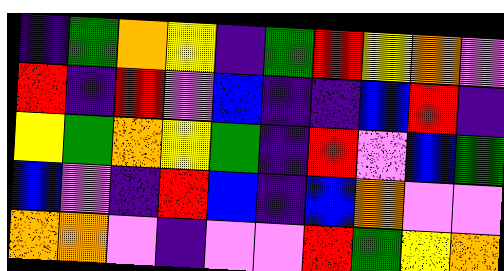[["indigo", "green", "orange", "yellow", "indigo", "green", "red", "yellow", "orange", "violet"], ["red", "indigo", "red", "violet", "blue", "indigo", "indigo", "blue", "red", "indigo"], ["yellow", "green", "orange", "yellow", "green", "indigo", "red", "violet", "blue", "green"], ["blue", "violet", "indigo", "red", "blue", "indigo", "blue", "orange", "violet", "violet"], ["orange", "orange", "violet", "indigo", "violet", "violet", "red", "green", "yellow", "orange"]]